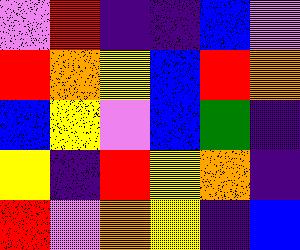[["violet", "red", "indigo", "indigo", "blue", "violet"], ["red", "orange", "yellow", "blue", "red", "orange"], ["blue", "yellow", "violet", "blue", "green", "indigo"], ["yellow", "indigo", "red", "yellow", "orange", "indigo"], ["red", "violet", "orange", "yellow", "indigo", "blue"]]